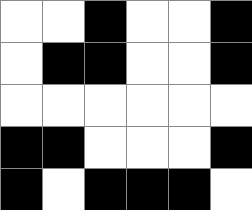[["white", "white", "black", "white", "white", "black"], ["white", "black", "black", "white", "white", "black"], ["white", "white", "white", "white", "white", "white"], ["black", "black", "white", "white", "white", "black"], ["black", "white", "black", "black", "black", "white"]]